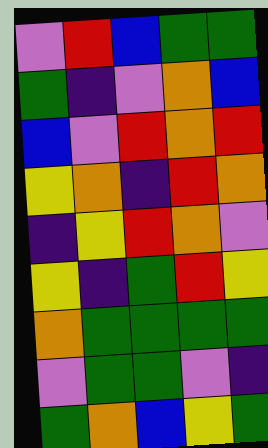[["violet", "red", "blue", "green", "green"], ["green", "indigo", "violet", "orange", "blue"], ["blue", "violet", "red", "orange", "red"], ["yellow", "orange", "indigo", "red", "orange"], ["indigo", "yellow", "red", "orange", "violet"], ["yellow", "indigo", "green", "red", "yellow"], ["orange", "green", "green", "green", "green"], ["violet", "green", "green", "violet", "indigo"], ["green", "orange", "blue", "yellow", "green"]]